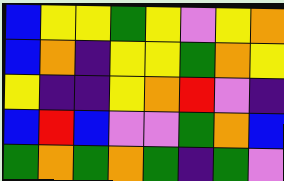[["blue", "yellow", "yellow", "green", "yellow", "violet", "yellow", "orange"], ["blue", "orange", "indigo", "yellow", "yellow", "green", "orange", "yellow"], ["yellow", "indigo", "indigo", "yellow", "orange", "red", "violet", "indigo"], ["blue", "red", "blue", "violet", "violet", "green", "orange", "blue"], ["green", "orange", "green", "orange", "green", "indigo", "green", "violet"]]